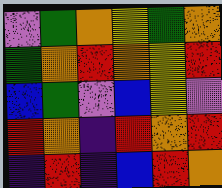[["violet", "green", "orange", "yellow", "green", "orange"], ["green", "orange", "red", "orange", "yellow", "red"], ["blue", "green", "violet", "blue", "yellow", "violet"], ["red", "orange", "indigo", "red", "orange", "red"], ["indigo", "red", "indigo", "blue", "red", "orange"]]